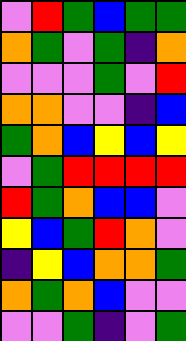[["violet", "red", "green", "blue", "green", "green"], ["orange", "green", "violet", "green", "indigo", "orange"], ["violet", "violet", "violet", "green", "violet", "red"], ["orange", "orange", "violet", "violet", "indigo", "blue"], ["green", "orange", "blue", "yellow", "blue", "yellow"], ["violet", "green", "red", "red", "red", "red"], ["red", "green", "orange", "blue", "blue", "violet"], ["yellow", "blue", "green", "red", "orange", "violet"], ["indigo", "yellow", "blue", "orange", "orange", "green"], ["orange", "green", "orange", "blue", "violet", "violet"], ["violet", "violet", "green", "indigo", "violet", "green"]]